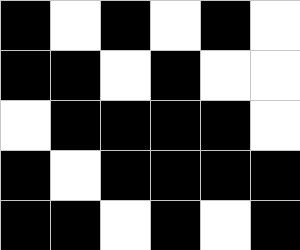[["black", "white", "black", "white", "black", "white"], ["black", "black", "white", "black", "white", "white"], ["white", "black", "black", "black", "black", "white"], ["black", "white", "black", "black", "black", "black"], ["black", "black", "white", "black", "white", "black"]]